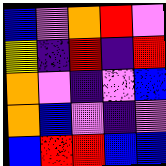[["blue", "violet", "orange", "red", "violet"], ["yellow", "indigo", "red", "indigo", "red"], ["orange", "violet", "indigo", "violet", "blue"], ["orange", "blue", "violet", "indigo", "violet"], ["blue", "red", "red", "blue", "blue"]]